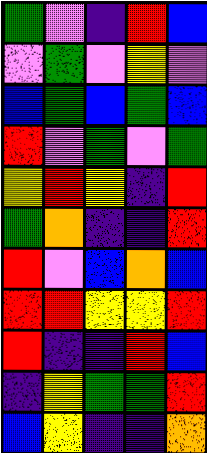[["green", "violet", "indigo", "red", "blue"], ["violet", "green", "violet", "yellow", "violet"], ["blue", "green", "blue", "green", "blue"], ["red", "violet", "green", "violet", "green"], ["yellow", "red", "yellow", "indigo", "red"], ["green", "orange", "indigo", "indigo", "red"], ["red", "violet", "blue", "orange", "blue"], ["red", "red", "yellow", "yellow", "red"], ["red", "indigo", "indigo", "red", "blue"], ["indigo", "yellow", "green", "green", "red"], ["blue", "yellow", "indigo", "indigo", "orange"]]